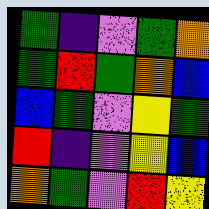[["green", "indigo", "violet", "green", "orange"], ["green", "red", "green", "orange", "blue"], ["blue", "green", "violet", "yellow", "green"], ["red", "indigo", "violet", "yellow", "blue"], ["orange", "green", "violet", "red", "yellow"]]